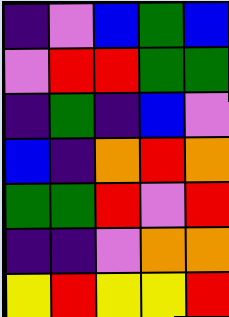[["indigo", "violet", "blue", "green", "blue"], ["violet", "red", "red", "green", "green"], ["indigo", "green", "indigo", "blue", "violet"], ["blue", "indigo", "orange", "red", "orange"], ["green", "green", "red", "violet", "red"], ["indigo", "indigo", "violet", "orange", "orange"], ["yellow", "red", "yellow", "yellow", "red"]]